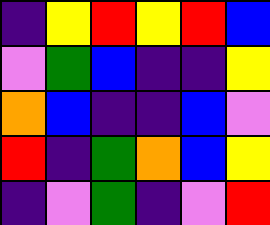[["indigo", "yellow", "red", "yellow", "red", "blue"], ["violet", "green", "blue", "indigo", "indigo", "yellow"], ["orange", "blue", "indigo", "indigo", "blue", "violet"], ["red", "indigo", "green", "orange", "blue", "yellow"], ["indigo", "violet", "green", "indigo", "violet", "red"]]